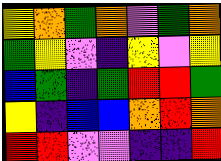[["yellow", "orange", "green", "orange", "violet", "green", "orange"], ["green", "yellow", "violet", "indigo", "yellow", "violet", "yellow"], ["blue", "green", "indigo", "green", "red", "red", "green"], ["yellow", "indigo", "blue", "blue", "orange", "red", "orange"], ["red", "red", "violet", "violet", "indigo", "indigo", "red"]]